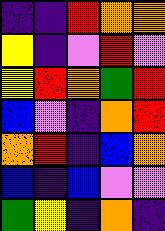[["indigo", "indigo", "red", "orange", "orange"], ["yellow", "indigo", "violet", "red", "violet"], ["yellow", "red", "orange", "green", "red"], ["blue", "violet", "indigo", "orange", "red"], ["orange", "red", "indigo", "blue", "orange"], ["blue", "indigo", "blue", "violet", "violet"], ["green", "yellow", "indigo", "orange", "indigo"]]